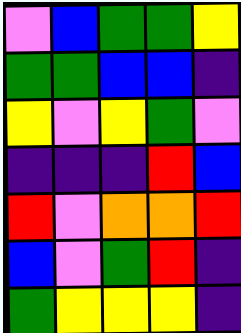[["violet", "blue", "green", "green", "yellow"], ["green", "green", "blue", "blue", "indigo"], ["yellow", "violet", "yellow", "green", "violet"], ["indigo", "indigo", "indigo", "red", "blue"], ["red", "violet", "orange", "orange", "red"], ["blue", "violet", "green", "red", "indigo"], ["green", "yellow", "yellow", "yellow", "indigo"]]